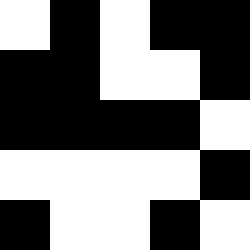[["white", "black", "white", "black", "black"], ["black", "black", "white", "white", "black"], ["black", "black", "black", "black", "white"], ["white", "white", "white", "white", "black"], ["black", "white", "white", "black", "white"]]